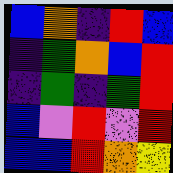[["blue", "orange", "indigo", "red", "blue"], ["indigo", "green", "orange", "blue", "red"], ["indigo", "green", "indigo", "green", "red"], ["blue", "violet", "red", "violet", "red"], ["blue", "blue", "red", "orange", "yellow"]]